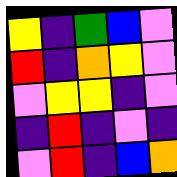[["yellow", "indigo", "green", "blue", "violet"], ["red", "indigo", "orange", "yellow", "violet"], ["violet", "yellow", "yellow", "indigo", "violet"], ["indigo", "red", "indigo", "violet", "indigo"], ["violet", "red", "indigo", "blue", "orange"]]